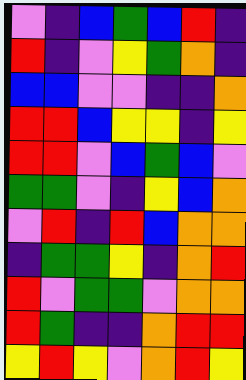[["violet", "indigo", "blue", "green", "blue", "red", "indigo"], ["red", "indigo", "violet", "yellow", "green", "orange", "indigo"], ["blue", "blue", "violet", "violet", "indigo", "indigo", "orange"], ["red", "red", "blue", "yellow", "yellow", "indigo", "yellow"], ["red", "red", "violet", "blue", "green", "blue", "violet"], ["green", "green", "violet", "indigo", "yellow", "blue", "orange"], ["violet", "red", "indigo", "red", "blue", "orange", "orange"], ["indigo", "green", "green", "yellow", "indigo", "orange", "red"], ["red", "violet", "green", "green", "violet", "orange", "orange"], ["red", "green", "indigo", "indigo", "orange", "red", "red"], ["yellow", "red", "yellow", "violet", "orange", "red", "yellow"]]